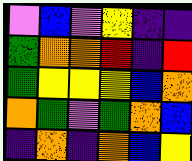[["violet", "blue", "violet", "yellow", "indigo", "indigo"], ["green", "orange", "orange", "red", "indigo", "red"], ["green", "yellow", "yellow", "yellow", "blue", "orange"], ["orange", "green", "violet", "green", "orange", "blue"], ["indigo", "orange", "indigo", "orange", "blue", "yellow"]]